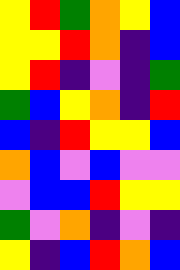[["yellow", "red", "green", "orange", "yellow", "blue"], ["yellow", "yellow", "red", "orange", "indigo", "blue"], ["yellow", "red", "indigo", "violet", "indigo", "green"], ["green", "blue", "yellow", "orange", "indigo", "red"], ["blue", "indigo", "red", "yellow", "yellow", "blue"], ["orange", "blue", "violet", "blue", "violet", "violet"], ["violet", "blue", "blue", "red", "yellow", "yellow"], ["green", "violet", "orange", "indigo", "violet", "indigo"], ["yellow", "indigo", "blue", "red", "orange", "blue"]]